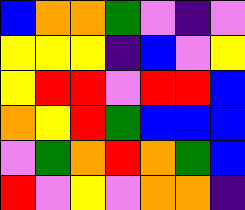[["blue", "orange", "orange", "green", "violet", "indigo", "violet"], ["yellow", "yellow", "yellow", "indigo", "blue", "violet", "yellow"], ["yellow", "red", "red", "violet", "red", "red", "blue"], ["orange", "yellow", "red", "green", "blue", "blue", "blue"], ["violet", "green", "orange", "red", "orange", "green", "blue"], ["red", "violet", "yellow", "violet", "orange", "orange", "indigo"]]